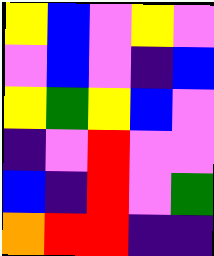[["yellow", "blue", "violet", "yellow", "violet"], ["violet", "blue", "violet", "indigo", "blue"], ["yellow", "green", "yellow", "blue", "violet"], ["indigo", "violet", "red", "violet", "violet"], ["blue", "indigo", "red", "violet", "green"], ["orange", "red", "red", "indigo", "indigo"]]